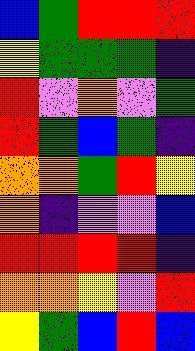[["blue", "green", "red", "red", "red"], ["yellow", "green", "green", "green", "indigo"], ["red", "violet", "orange", "violet", "green"], ["red", "green", "blue", "green", "indigo"], ["orange", "orange", "green", "red", "yellow"], ["orange", "indigo", "violet", "violet", "blue"], ["red", "red", "red", "red", "indigo"], ["orange", "orange", "yellow", "violet", "red"], ["yellow", "green", "blue", "red", "blue"]]